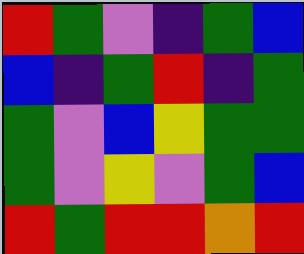[["red", "green", "violet", "indigo", "green", "blue"], ["blue", "indigo", "green", "red", "indigo", "green"], ["green", "violet", "blue", "yellow", "green", "green"], ["green", "violet", "yellow", "violet", "green", "blue"], ["red", "green", "red", "red", "orange", "red"]]